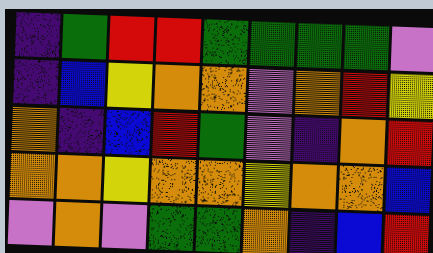[["indigo", "green", "red", "red", "green", "green", "green", "green", "violet"], ["indigo", "blue", "yellow", "orange", "orange", "violet", "orange", "red", "yellow"], ["orange", "indigo", "blue", "red", "green", "violet", "indigo", "orange", "red"], ["orange", "orange", "yellow", "orange", "orange", "yellow", "orange", "orange", "blue"], ["violet", "orange", "violet", "green", "green", "orange", "indigo", "blue", "red"]]